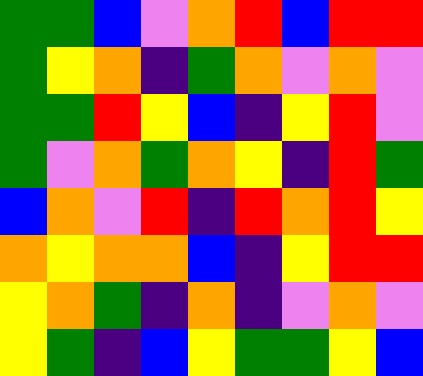[["green", "green", "blue", "violet", "orange", "red", "blue", "red", "red"], ["green", "yellow", "orange", "indigo", "green", "orange", "violet", "orange", "violet"], ["green", "green", "red", "yellow", "blue", "indigo", "yellow", "red", "violet"], ["green", "violet", "orange", "green", "orange", "yellow", "indigo", "red", "green"], ["blue", "orange", "violet", "red", "indigo", "red", "orange", "red", "yellow"], ["orange", "yellow", "orange", "orange", "blue", "indigo", "yellow", "red", "red"], ["yellow", "orange", "green", "indigo", "orange", "indigo", "violet", "orange", "violet"], ["yellow", "green", "indigo", "blue", "yellow", "green", "green", "yellow", "blue"]]